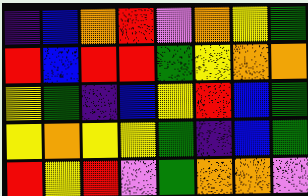[["indigo", "blue", "orange", "red", "violet", "orange", "yellow", "green"], ["red", "blue", "red", "red", "green", "yellow", "orange", "orange"], ["yellow", "green", "indigo", "blue", "yellow", "red", "blue", "green"], ["yellow", "orange", "yellow", "yellow", "green", "indigo", "blue", "green"], ["red", "yellow", "red", "violet", "green", "orange", "orange", "violet"]]